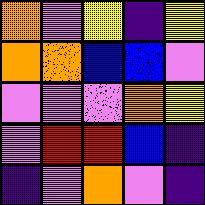[["orange", "violet", "yellow", "indigo", "yellow"], ["orange", "orange", "blue", "blue", "violet"], ["violet", "violet", "violet", "orange", "yellow"], ["violet", "red", "red", "blue", "indigo"], ["indigo", "violet", "orange", "violet", "indigo"]]